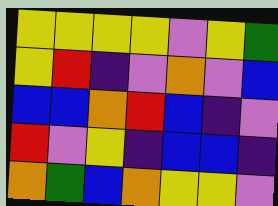[["yellow", "yellow", "yellow", "yellow", "violet", "yellow", "green"], ["yellow", "red", "indigo", "violet", "orange", "violet", "blue"], ["blue", "blue", "orange", "red", "blue", "indigo", "violet"], ["red", "violet", "yellow", "indigo", "blue", "blue", "indigo"], ["orange", "green", "blue", "orange", "yellow", "yellow", "violet"]]